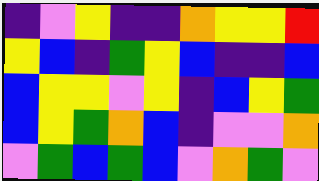[["indigo", "violet", "yellow", "indigo", "indigo", "orange", "yellow", "yellow", "red"], ["yellow", "blue", "indigo", "green", "yellow", "blue", "indigo", "indigo", "blue"], ["blue", "yellow", "yellow", "violet", "yellow", "indigo", "blue", "yellow", "green"], ["blue", "yellow", "green", "orange", "blue", "indigo", "violet", "violet", "orange"], ["violet", "green", "blue", "green", "blue", "violet", "orange", "green", "violet"]]